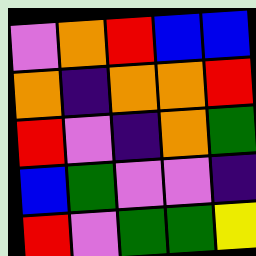[["violet", "orange", "red", "blue", "blue"], ["orange", "indigo", "orange", "orange", "red"], ["red", "violet", "indigo", "orange", "green"], ["blue", "green", "violet", "violet", "indigo"], ["red", "violet", "green", "green", "yellow"]]